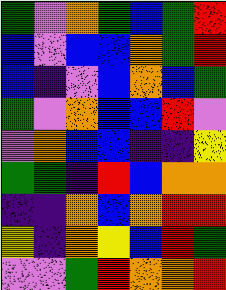[["green", "violet", "orange", "green", "blue", "green", "red"], ["blue", "violet", "blue", "blue", "orange", "green", "red"], ["blue", "indigo", "violet", "blue", "orange", "blue", "green"], ["green", "violet", "orange", "blue", "blue", "red", "violet"], ["violet", "orange", "blue", "blue", "indigo", "indigo", "yellow"], ["green", "green", "indigo", "red", "blue", "orange", "orange"], ["indigo", "indigo", "orange", "blue", "orange", "red", "red"], ["yellow", "indigo", "orange", "yellow", "blue", "red", "green"], ["violet", "violet", "green", "red", "orange", "orange", "red"]]